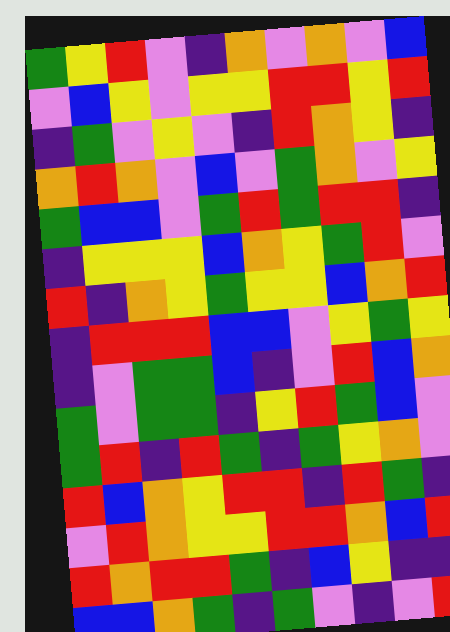[["green", "yellow", "red", "violet", "indigo", "orange", "violet", "orange", "violet", "blue"], ["violet", "blue", "yellow", "violet", "yellow", "yellow", "red", "red", "yellow", "red"], ["indigo", "green", "violet", "yellow", "violet", "indigo", "red", "orange", "yellow", "indigo"], ["orange", "red", "orange", "violet", "blue", "violet", "green", "orange", "violet", "yellow"], ["green", "blue", "blue", "violet", "green", "red", "green", "red", "red", "indigo"], ["indigo", "yellow", "yellow", "yellow", "blue", "orange", "yellow", "green", "red", "violet"], ["red", "indigo", "orange", "yellow", "green", "yellow", "yellow", "blue", "orange", "red"], ["indigo", "red", "red", "red", "blue", "blue", "violet", "yellow", "green", "yellow"], ["indigo", "violet", "green", "green", "blue", "indigo", "violet", "red", "blue", "orange"], ["green", "violet", "green", "green", "indigo", "yellow", "red", "green", "blue", "violet"], ["green", "red", "indigo", "red", "green", "indigo", "green", "yellow", "orange", "violet"], ["red", "blue", "orange", "yellow", "red", "red", "indigo", "red", "green", "indigo"], ["violet", "red", "orange", "yellow", "yellow", "red", "red", "orange", "blue", "red"], ["red", "orange", "red", "red", "green", "indigo", "blue", "yellow", "indigo", "indigo"], ["blue", "blue", "orange", "green", "indigo", "green", "violet", "indigo", "violet", "red"]]